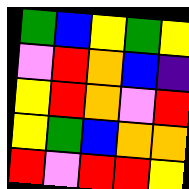[["green", "blue", "yellow", "green", "yellow"], ["violet", "red", "orange", "blue", "indigo"], ["yellow", "red", "orange", "violet", "red"], ["yellow", "green", "blue", "orange", "orange"], ["red", "violet", "red", "red", "yellow"]]